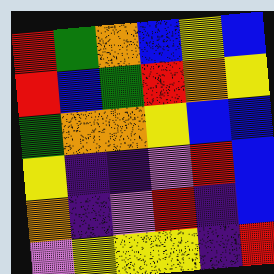[["red", "green", "orange", "blue", "yellow", "blue"], ["red", "blue", "green", "red", "orange", "yellow"], ["green", "orange", "orange", "yellow", "blue", "blue"], ["yellow", "indigo", "indigo", "violet", "red", "blue"], ["orange", "indigo", "violet", "red", "indigo", "blue"], ["violet", "yellow", "yellow", "yellow", "indigo", "red"]]